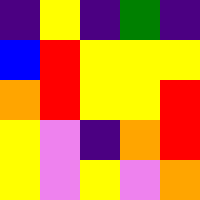[["indigo", "yellow", "indigo", "green", "indigo"], ["blue", "red", "yellow", "yellow", "yellow"], ["orange", "red", "yellow", "yellow", "red"], ["yellow", "violet", "indigo", "orange", "red"], ["yellow", "violet", "yellow", "violet", "orange"]]